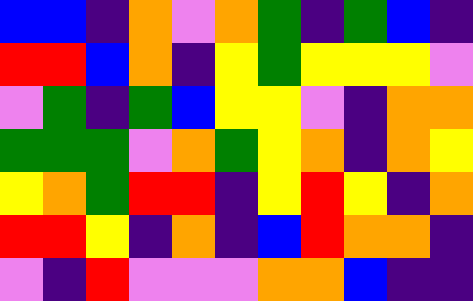[["blue", "blue", "indigo", "orange", "violet", "orange", "green", "indigo", "green", "blue", "indigo"], ["red", "red", "blue", "orange", "indigo", "yellow", "green", "yellow", "yellow", "yellow", "violet"], ["violet", "green", "indigo", "green", "blue", "yellow", "yellow", "violet", "indigo", "orange", "orange"], ["green", "green", "green", "violet", "orange", "green", "yellow", "orange", "indigo", "orange", "yellow"], ["yellow", "orange", "green", "red", "red", "indigo", "yellow", "red", "yellow", "indigo", "orange"], ["red", "red", "yellow", "indigo", "orange", "indigo", "blue", "red", "orange", "orange", "indigo"], ["violet", "indigo", "red", "violet", "violet", "violet", "orange", "orange", "blue", "indigo", "indigo"]]